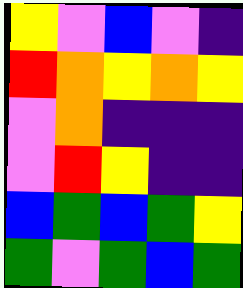[["yellow", "violet", "blue", "violet", "indigo"], ["red", "orange", "yellow", "orange", "yellow"], ["violet", "orange", "indigo", "indigo", "indigo"], ["violet", "red", "yellow", "indigo", "indigo"], ["blue", "green", "blue", "green", "yellow"], ["green", "violet", "green", "blue", "green"]]